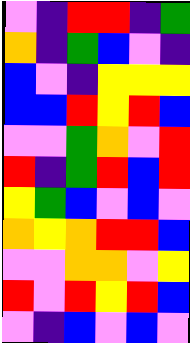[["violet", "indigo", "red", "red", "indigo", "green"], ["orange", "indigo", "green", "blue", "violet", "indigo"], ["blue", "violet", "indigo", "yellow", "yellow", "yellow"], ["blue", "blue", "red", "yellow", "red", "blue"], ["violet", "violet", "green", "orange", "violet", "red"], ["red", "indigo", "green", "red", "blue", "red"], ["yellow", "green", "blue", "violet", "blue", "violet"], ["orange", "yellow", "orange", "red", "red", "blue"], ["violet", "violet", "orange", "orange", "violet", "yellow"], ["red", "violet", "red", "yellow", "red", "blue"], ["violet", "indigo", "blue", "violet", "blue", "violet"]]